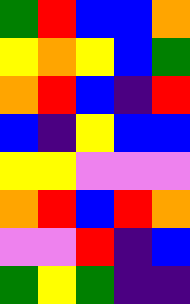[["green", "red", "blue", "blue", "orange"], ["yellow", "orange", "yellow", "blue", "green"], ["orange", "red", "blue", "indigo", "red"], ["blue", "indigo", "yellow", "blue", "blue"], ["yellow", "yellow", "violet", "violet", "violet"], ["orange", "red", "blue", "red", "orange"], ["violet", "violet", "red", "indigo", "blue"], ["green", "yellow", "green", "indigo", "indigo"]]